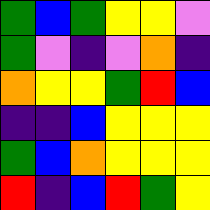[["green", "blue", "green", "yellow", "yellow", "violet"], ["green", "violet", "indigo", "violet", "orange", "indigo"], ["orange", "yellow", "yellow", "green", "red", "blue"], ["indigo", "indigo", "blue", "yellow", "yellow", "yellow"], ["green", "blue", "orange", "yellow", "yellow", "yellow"], ["red", "indigo", "blue", "red", "green", "yellow"]]